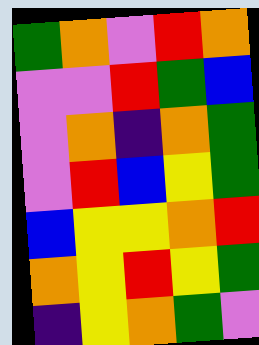[["green", "orange", "violet", "red", "orange"], ["violet", "violet", "red", "green", "blue"], ["violet", "orange", "indigo", "orange", "green"], ["violet", "red", "blue", "yellow", "green"], ["blue", "yellow", "yellow", "orange", "red"], ["orange", "yellow", "red", "yellow", "green"], ["indigo", "yellow", "orange", "green", "violet"]]